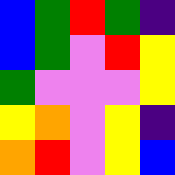[["blue", "green", "red", "green", "indigo"], ["blue", "green", "violet", "red", "yellow"], ["green", "violet", "violet", "violet", "yellow"], ["yellow", "orange", "violet", "yellow", "indigo"], ["orange", "red", "violet", "yellow", "blue"]]